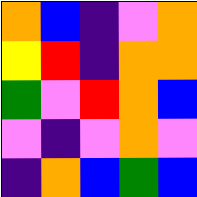[["orange", "blue", "indigo", "violet", "orange"], ["yellow", "red", "indigo", "orange", "orange"], ["green", "violet", "red", "orange", "blue"], ["violet", "indigo", "violet", "orange", "violet"], ["indigo", "orange", "blue", "green", "blue"]]